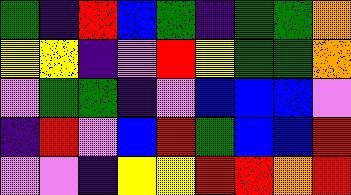[["green", "indigo", "red", "blue", "green", "indigo", "green", "green", "orange"], ["yellow", "yellow", "indigo", "violet", "red", "yellow", "green", "green", "orange"], ["violet", "green", "green", "indigo", "violet", "blue", "blue", "blue", "violet"], ["indigo", "red", "violet", "blue", "red", "green", "blue", "blue", "red"], ["violet", "violet", "indigo", "yellow", "yellow", "red", "red", "orange", "red"]]